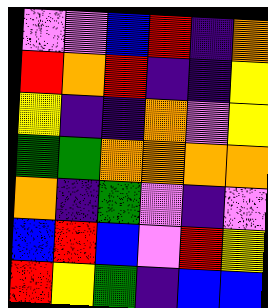[["violet", "violet", "blue", "red", "indigo", "orange"], ["red", "orange", "red", "indigo", "indigo", "yellow"], ["yellow", "indigo", "indigo", "orange", "violet", "yellow"], ["green", "green", "orange", "orange", "orange", "orange"], ["orange", "indigo", "green", "violet", "indigo", "violet"], ["blue", "red", "blue", "violet", "red", "yellow"], ["red", "yellow", "green", "indigo", "blue", "blue"]]